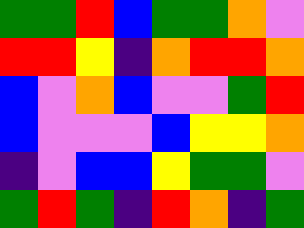[["green", "green", "red", "blue", "green", "green", "orange", "violet"], ["red", "red", "yellow", "indigo", "orange", "red", "red", "orange"], ["blue", "violet", "orange", "blue", "violet", "violet", "green", "red"], ["blue", "violet", "violet", "violet", "blue", "yellow", "yellow", "orange"], ["indigo", "violet", "blue", "blue", "yellow", "green", "green", "violet"], ["green", "red", "green", "indigo", "red", "orange", "indigo", "green"]]